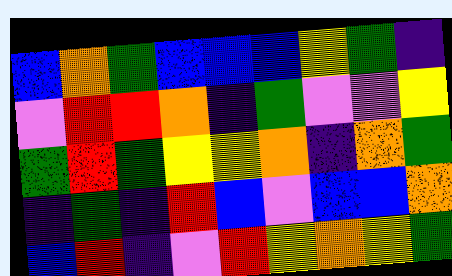[["blue", "orange", "green", "blue", "blue", "blue", "yellow", "green", "indigo"], ["violet", "red", "red", "orange", "indigo", "green", "violet", "violet", "yellow"], ["green", "red", "green", "yellow", "yellow", "orange", "indigo", "orange", "green"], ["indigo", "green", "indigo", "red", "blue", "violet", "blue", "blue", "orange"], ["blue", "red", "indigo", "violet", "red", "yellow", "orange", "yellow", "green"]]